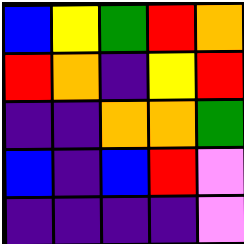[["blue", "yellow", "green", "red", "orange"], ["red", "orange", "indigo", "yellow", "red"], ["indigo", "indigo", "orange", "orange", "green"], ["blue", "indigo", "blue", "red", "violet"], ["indigo", "indigo", "indigo", "indigo", "violet"]]